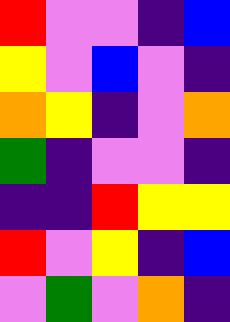[["red", "violet", "violet", "indigo", "blue"], ["yellow", "violet", "blue", "violet", "indigo"], ["orange", "yellow", "indigo", "violet", "orange"], ["green", "indigo", "violet", "violet", "indigo"], ["indigo", "indigo", "red", "yellow", "yellow"], ["red", "violet", "yellow", "indigo", "blue"], ["violet", "green", "violet", "orange", "indigo"]]